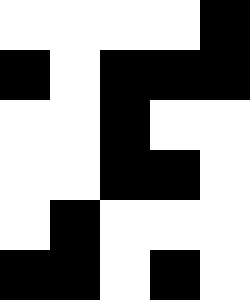[["white", "white", "white", "white", "black"], ["black", "white", "black", "black", "black"], ["white", "white", "black", "white", "white"], ["white", "white", "black", "black", "white"], ["white", "black", "white", "white", "white"], ["black", "black", "white", "black", "white"]]